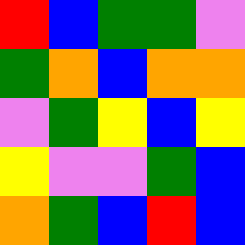[["red", "blue", "green", "green", "violet"], ["green", "orange", "blue", "orange", "orange"], ["violet", "green", "yellow", "blue", "yellow"], ["yellow", "violet", "violet", "green", "blue"], ["orange", "green", "blue", "red", "blue"]]